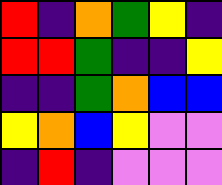[["red", "indigo", "orange", "green", "yellow", "indigo"], ["red", "red", "green", "indigo", "indigo", "yellow"], ["indigo", "indigo", "green", "orange", "blue", "blue"], ["yellow", "orange", "blue", "yellow", "violet", "violet"], ["indigo", "red", "indigo", "violet", "violet", "violet"]]